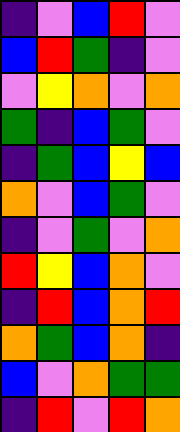[["indigo", "violet", "blue", "red", "violet"], ["blue", "red", "green", "indigo", "violet"], ["violet", "yellow", "orange", "violet", "orange"], ["green", "indigo", "blue", "green", "violet"], ["indigo", "green", "blue", "yellow", "blue"], ["orange", "violet", "blue", "green", "violet"], ["indigo", "violet", "green", "violet", "orange"], ["red", "yellow", "blue", "orange", "violet"], ["indigo", "red", "blue", "orange", "red"], ["orange", "green", "blue", "orange", "indigo"], ["blue", "violet", "orange", "green", "green"], ["indigo", "red", "violet", "red", "orange"]]